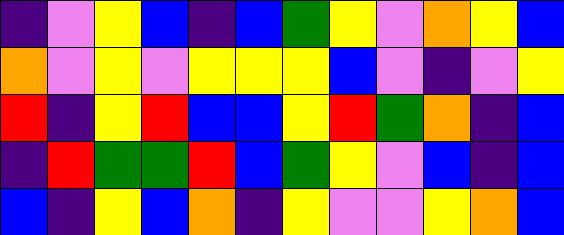[["indigo", "violet", "yellow", "blue", "indigo", "blue", "green", "yellow", "violet", "orange", "yellow", "blue"], ["orange", "violet", "yellow", "violet", "yellow", "yellow", "yellow", "blue", "violet", "indigo", "violet", "yellow"], ["red", "indigo", "yellow", "red", "blue", "blue", "yellow", "red", "green", "orange", "indigo", "blue"], ["indigo", "red", "green", "green", "red", "blue", "green", "yellow", "violet", "blue", "indigo", "blue"], ["blue", "indigo", "yellow", "blue", "orange", "indigo", "yellow", "violet", "violet", "yellow", "orange", "blue"]]